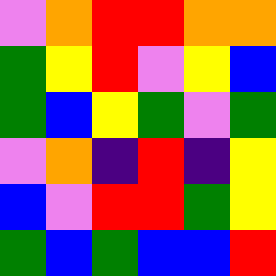[["violet", "orange", "red", "red", "orange", "orange"], ["green", "yellow", "red", "violet", "yellow", "blue"], ["green", "blue", "yellow", "green", "violet", "green"], ["violet", "orange", "indigo", "red", "indigo", "yellow"], ["blue", "violet", "red", "red", "green", "yellow"], ["green", "blue", "green", "blue", "blue", "red"]]